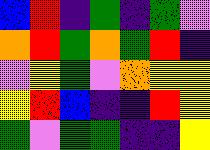[["blue", "red", "indigo", "green", "indigo", "green", "violet"], ["orange", "red", "green", "orange", "green", "red", "indigo"], ["violet", "yellow", "green", "violet", "orange", "yellow", "yellow"], ["yellow", "red", "blue", "indigo", "indigo", "red", "yellow"], ["green", "violet", "green", "green", "indigo", "indigo", "yellow"]]